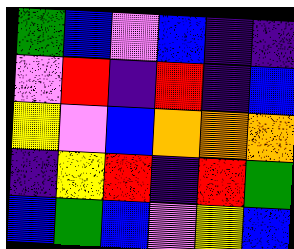[["green", "blue", "violet", "blue", "indigo", "indigo"], ["violet", "red", "indigo", "red", "indigo", "blue"], ["yellow", "violet", "blue", "orange", "orange", "orange"], ["indigo", "yellow", "red", "indigo", "red", "green"], ["blue", "green", "blue", "violet", "yellow", "blue"]]